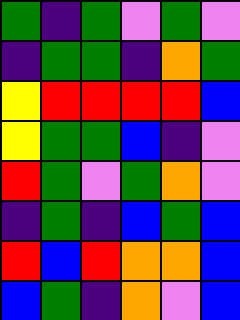[["green", "indigo", "green", "violet", "green", "violet"], ["indigo", "green", "green", "indigo", "orange", "green"], ["yellow", "red", "red", "red", "red", "blue"], ["yellow", "green", "green", "blue", "indigo", "violet"], ["red", "green", "violet", "green", "orange", "violet"], ["indigo", "green", "indigo", "blue", "green", "blue"], ["red", "blue", "red", "orange", "orange", "blue"], ["blue", "green", "indigo", "orange", "violet", "blue"]]